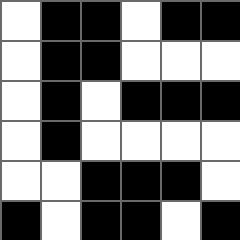[["white", "black", "black", "white", "black", "black"], ["white", "black", "black", "white", "white", "white"], ["white", "black", "white", "black", "black", "black"], ["white", "black", "white", "white", "white", "white"], ["white", "white", "black", "black", "black", "white"], ["black", "white", "black", "black", "white", "black"]]